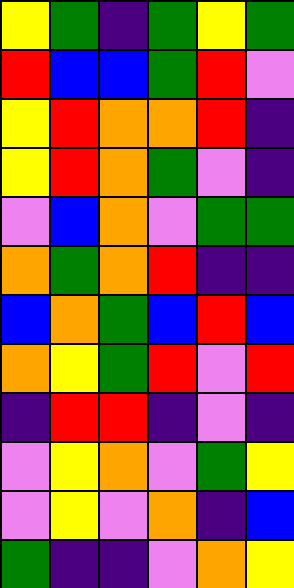[["yellow", "green", "indigo", "green", "yellow", "green"], ["red", "blue", "blue", "green", "red", "violet"], ["yellow", "red", "orange", "orange", "red", "indigo"], ["yellow", "red", "orange", "green", "violet", "indigo"], ["violet", "blue", "orange", "violet", "green", "green"], ["orange", "green", "orange", "red", "indigo", "indigo"], ["blue", "orange", "green", "blue", "red", "blue"], ["orange", "yellow", "green", "red", "violet", "red"], ["indigo", "red", "red", "indigo", "violet", "indigo"], ["violet", "yellow", "orange", "violet", "green", "yellow"], ["violet", "yellow", "violet", "orange", "indigo", "blue"], ["green", "indigo", "indigo", "violet", "orange", "yellow"]]